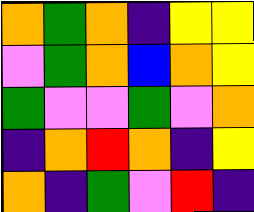[["orange", "green", "orange", "indigo", "yellow", "yellow"], ["violet", "green", "orange", "blue", "orange", "yellow"], ["green", "violet", "violet", "green", "violet", "orange"], ["indigo", "orange", "red", "orange", "indigo", "yellow"], ["orange", "indigo", "green", "violet", "red", "indigo"]]